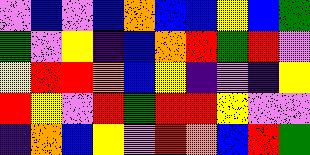[["violet", "blue", "violet", "blue", "orange", "blue", "blue", "yellow", "blue", "green"], ["green", "violet", "yellow", "indigo", "blue", "orange", "red", "green", "red", "violet"], ["yellow", "red", "red", "orange", "blue", "yellow", "indigo", "violet", "indigo", "yellow"], ["red", "yellow", "violet", "red", "green", "red", "red", "yellow", "violet", "violet"], ["indigo", "orange", "blue", "yellow", "violet", "red", "orange", "blue", "red", "green"]]